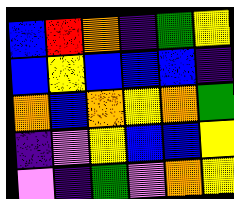[["blue", "red", "orange", "indigo", "green", "yellow"], ["blue", "yellow", "blue", "blue", "blue", "indigo"], ["orange", "blue", "orange", "yellow", "orange", "green"], ["indigo", "violet", "yellow", "blue", "blue", "yellow"], ["violet", "indigo", "green", "violet", "orange", "yellow"]]